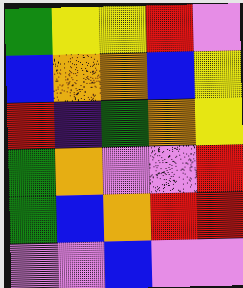[["green", "yellow", "yellow", "red", "violet"], ["blue", "orange", "orange", "blue", "yellow"], ["red", "indigo", "green", "orange", "yellow"], ["green", "orange", "violet", "violet", "red"], ["green", "blue", "orange", "red", "red"], ["violet", "violet", "blue", "violet", "violet"]]